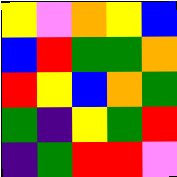[["yellow", "violet", "orange", "yellow", "blue"], ["blue", "red", "green", "green", "orange"], ["red", "yellow", "blue", "orange", "green"], ["green", "indigo", "yellow", "green", "red"], ["indigo", "green", "red", "red", "violet"]]